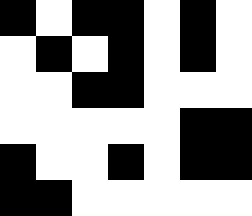[["black", "white", "black", "black", "white", "black", "white"], ["white", "black", "white", "black", "white", "black", "white"], ["white", "white", "black", "black", "white", "white", "white"], ["white", "white", "white", "white", "white", "black", "black"], ["black", "white", "white", "black", "white", "black", "black"], ["black", "black", "white", "white", "white", "white", "white"]]